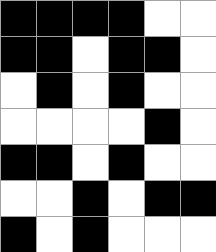[["black", "black", "black", "black", "white", "white"], ["black", "black", "white", "black", "black", "white"], ["white", "black", "white", "black", "white", "white"], ["white", "white", "white", "white", "black", "white"], ["black", "black", "white", "black", "white", "white"], ["white", "white", "black", "white", "black", "black"], ["black", "white", "black", "white", "white", "white"]]